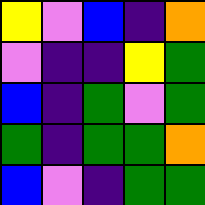[["yellow", "violet", "blue", "indigo", "orange"], ["violet", "indigo", "indigo", "yellow", "green"], ["blue", "indigo", "green", "violet", "green"], ["green", "indigo", "green", "green", "orange"], ["blue", "violet", "indigo", "green", "green"]]